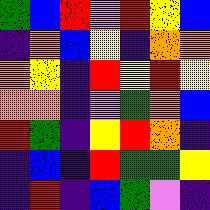[["green", "blue", "red", "violet", "red", "yellow", "blue"], ["indigo", "orange", "blue", "yellow", "indigo", "orange", "orange"], ["orange", "yellow", "indigo", "red", "yellow", "red", "yellow"], ["orange", "orange", "indigo", "violet", "green", "orange", "blue"], ["red", "green", "indigo", "yellow", "red", "orange", "indigo"], ["indigo", "blue", "indigo", "red", "green", "green", "yellow"], ["indigo", "red", "indigo", "blue", "green", "violet", "indigo"]]